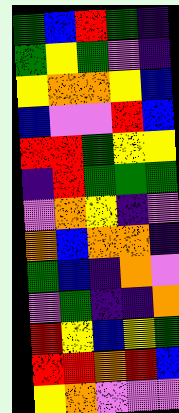[["green", "blue", "red", "green", "indigo"], ["green", "yellow", "green", "violet", "indigo"], ["yellow", "orange", "orange", "yellow", "blue"], ["blue", "violet", "violet", "red", "blue"], ["red", "red", "green", "yellow", "yellow"], ["indigo", "red", "green", "green", "green"], ["violet", "orange", "yellow", "indigo", "violet"], ["orange", "blue", "orange", "orange", "indigo"], ["green", "blue", "indigo", "orange", "violet"], ["violet", "green", "indigo", "indigo", "orange"], ["red", "yellow", "blue", "yellow", "green"], ["red", "red", "orange", "red", "blue"], ["yellow", "orange", "violet", "violet", "violet"]]